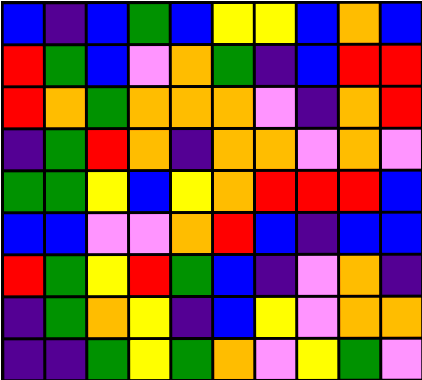[["blue", "indigo", "blue", "green", "blue", "yellow", "yellow", "blue", "orange", "blue"], ["red", "green", "blue", "violet", "orange", "green", "indigo", "blue", "red", "red"], ["red", "orange", "green", "orange", "orange", "orange", "violet", "indigo", "orange", "red"], ["indigo", "green", "red", "orange", "indigo", "orange", "orange", "violet", "orange", "violet"], ["green", "green", "yellow", "blue", "yellow", "orange", "red", "red", "red", "blue"], ["blue", "blue", "violet", "violet", "orange", "red", "blue", "indigo", "blue", "blue"], ["red", "green", "yellow", "red", "green", "blue", "indigo", "violet", "orange", "indigo"], ["indigo", "green", "orange", "yellow", "indigo", "blue", "yellow", "violet", "orange", "orange"], ["indigo", "indigo", "green", "yellow", "green", "orange", "violet", "yellow", "green", "violet"]]